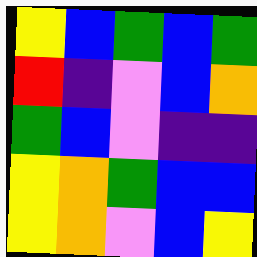[["yellow", "blue", "green", "blue", "green"], ["red", "indigo", "violet", "blue", "orange"], ["green", "blue", "violet", "indigo", "indigo"], ["yellow", "orange", "green", "blue", "blue"], ["yellow", "orange", "violet", "blue", "yellow"]]